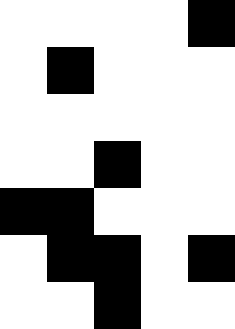[["white", "white", "white", "white", "black"], ["white", "black", "white", "white", "white"], ["white", "white", "white", "white", "white"], ["white", "white", "black", "white", "white"], ["black", "black", "white", "white", "white"], ["white", "black", "black", "white", "black"], ["white", "white", "black", "white", "white"]]